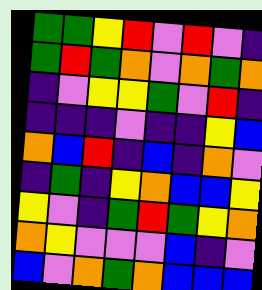[["green", "green", "yellow", "red", "violet", "red", "violet", "indigo"], ["green", "red", "green", "orange", "violet", "orange", "green", "orange"], ["indigo", "violet", "yellow", "yellow", "green", "violet", "red", "indigo"], ["indigo", "indigo", "indigo", "violet", "indigo", "indigo", "yellow", "blue"], ["orange", "blue", "red", "indigo", "blue", "indigo", "orange", "violet"], ["indigo", "green", "indigo", "yellow", "orange", "blue", "blue", "yellow"], ["yellow", "violet", "indigo", "green", "red", "green", "yellow", "orange"], ["orange", "yellow", "violet", "violet", "violet", "blue", "indigo", "violet"], ["blue", "violet", "orange", "green", "orange", "blue", "blue", "blue"]]